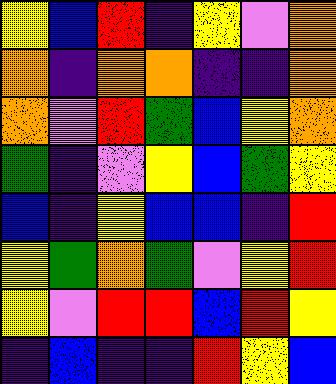[["yellow", "blue", "red", "indigo", "yellow", "violet", "orange"], ["orange", "indigo", "orange", "orange", "indigo", "indigo", "orange"], ["orange", "violet", "red", "green", "blue", "yellow", "orange"], ["green", "indigo", "violet", "yellow", "blue", "green", "yellow"], ["blue", "indigo", "yellow", "blue", "blue", "indigo", "red"], ["yellow", "green", "orange", "green", "violet", "yellow", "red"], ["yellow", "violet", "red", "red", "blue", "red", "yellow"], ["indigo", "blue", "indigo", "indigo", "red", "yellow", "blue"]]